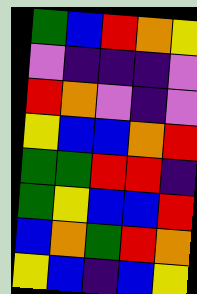[["green", "blue", "red", "orange", "yellow"], ["violet", "indigo", "indigo", "indigo", "violet"], ["red", "orange", "violet", "indigo", "violet"], ["yellow", "blue", "blue", "orange", "red"], ["green", "green", "red", "red", "indigo"], ["green", "yellow", "blue", "blue", "red"], ["blue", "orange", "green", "red", "orange"], ["yellow", "blue", "indigo", "blue", "yellow"]]